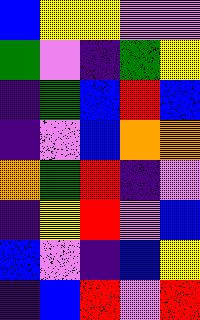[["blue", "yellow", "yellow", "violet", "violet"], ["green", "violet", "indigo", "green", "yellow"], ["indigo", "green", "blue", "red", "blue"], ["indigo", "violet", "blue", "orange", "orange"], ["orange", "green", "red", "indigo", "violet"], ["indigo", "yellow", "red", "violet", "blue"], ["blue", "violet", "indigo", "blue", "yellow"], ["indigo", "blue", "red", "violet", "red"]]